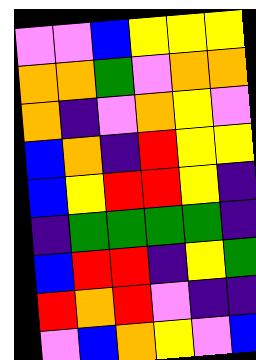[["violet", "violet", "blue", "yellow", "yellow", "yellow"], ["orange", "orange", "green", "violet", "orange", "orange"], ["orange", "indigo", "violet", "orange", "yellow", "violet"], ["blue", "orange", "indigo", "red", "yellow", "yellow"], ["blue", "yellow", "red", "red", "yellow", "indigo"], ["indigo", "green", "green", "green", "green", "indigo"], ["blue", "red", "red", "indigo", "yellow", "green"], ["red", "orange", "red", "violet", "indigo", "indigo"], ["violet", "blue", "orange", "yellow", "violet", "blue"]]